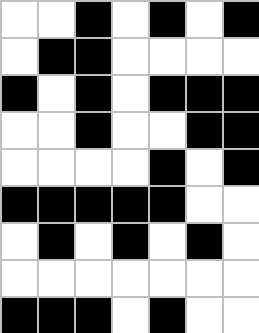[["white", "white", "black", "white", "black", "white", "black"], ["white", "black", "black", "white", "white", "white", "white"], ["black", "white", "black", "white", "black", "black", "black"], ["white", "white", "black", "white", "white", "black", "black"], ["white", "white", "white", "white", "black", "white", "black"], ["black", "black", "black", "black", "black", "white", "white"], ["white", "black", "white", "black", "white", "black", "white"], ["white", "white", "white", "white", "white", "white", "white"], ["black", "black", "black", "white", "black", "white", "white"]]